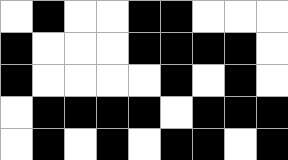[["white", "black", "white", "white", "black", "black", "white", "white", "white"], ["black", "white", "white", "white", "black", "black", "black", "black", "white"], ["black", "white", "white", "white", "white", "black", "white", "black", "white"], ["white", "black", "black", "black", "black", "white", "black", "black", "black"], ["white", "black", "white", "black", "white", "black", "black", "white", "black"]]